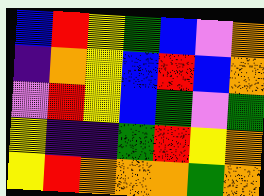[["blue", "red", "yellow", "green", "blue", "violet", "orange"], ["indigo", "orange", "yellow", "blue", "red", "blue", "orange"], ["violet", "red", "yellow", "blue", "green", "violet", "green"], ["yellow", "indigo", "indigo", "green", "red", "yellow", "orange"], ["yellow", "red", "orange", "orange", "orange", "green", "orange"]]